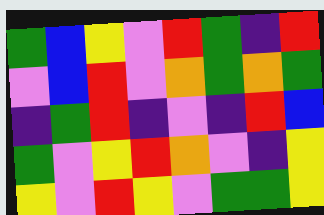[["green", "blue", "yellow", "violet", "red", "green", "indigo", "red"], ["violet", "blue", "red", "violet", "orange", "green", "orange", "green"], ["indigo", "green", "red", "indigo", "violet", "indigo", "red", "blue"], ["green", "violet", "yellow", "red", "orange", "violet", "indigo", "yellow"], ["yellow", "violet", "red", "yellow", "violet", "green", "green", "yellow"]]